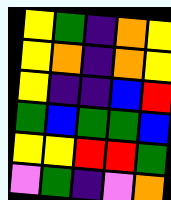[["yellow", "green", "indigo", "orange", "yellow"], ["yellow", "orange", "indigo", "orange", "yellow"], ["yellow", "indigo", "indigo", "blue", "red"], ["green", "blue", "green", "green", "blue"], ["yellow", "yellow", "red", "red", "green"], ["violet", "green", "indigo", "violet", "orange"]]